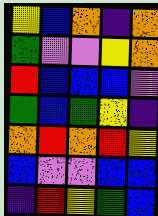[["yellow", "blue", "orange", "indigo", "orange"], ["green", "violet", "violet", "yellow", "orange"], ["red", "blue", "blue", "blue", "violet"], ["green", "blue", "green", "yellow", "indigo"], ["orange", "red", "orange", "red", "yellow"], ["blue", "violet", "violet", "blue", "blue"], ["indigo", "red", "yellow", "green", "blue"]]